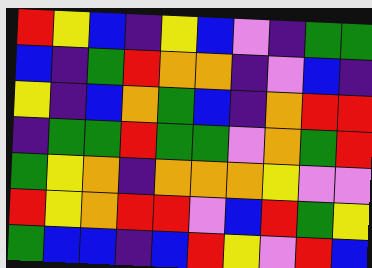[["red", "yellow", "blue", "indigo", "yellow", "blue", "violet", "indigo", "green", "green"], ["blue", "indigo", "green", "red", "orange", "orange", "indigo", "violet", "blue", "indigo"], ["yellow", "indigo", "blue", "orange", "green", "blue", "indigo", "orange", "red", "red"], ["indigo", "green", "green", "red", "green", "green", "violet", "orange", "green", "red"], ["green", "yellow", "orange", "indigo", "orange", "orange", "orange", "yellow", "violet", "violet"], ["red", "yellow", "orange", "red", "red", "violet", "blue", "red", "green", "yellow"], ["green", "blue", "blue", "indigo", "blue", "red", "yellow", "violet", "red", "blue"]]